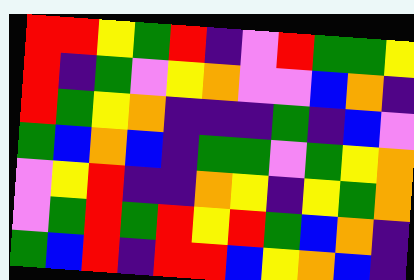[["red", "red", "yellow", "green", "red", "indigo", "violet", "red", "green", "green", "yellow"], ["red", "indigo", "green", "violet", "yellow", "orange", "violet", "violet", "blue", "orange", "indigo"], ["red", "green", "yellow", "orange", "indigo", "indigo", "indigo", "green", "indigo", "blue", "violet"], ["green", "blue", "orange", "blue", "indigo", "green", "green", "violet", "green", "yellow", "orange"], ["violet", "yellow", "red", "indigo", "indigo", "orange", "yellow", "indigo", "yellow", "green", "orange"], ["violet", "green", "red", "green", "red", "yellow", "red", "green", "blue", "orange", "indigo"], ["green", "blue", "red", "indigo", "red", "red", "blue", "yellow", "orange", "blue", "indigo"]]